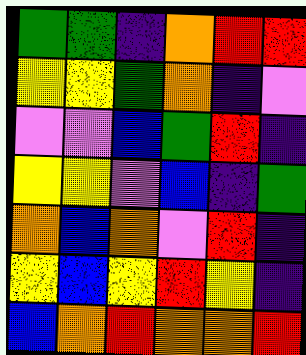[["green", "green", "indigo", "orange", "red", "red"], ["yellow", "yellow", "green", "orange", "indigo", "violet"], ["violet", "violet", "blue", "green", "red", "indigo"], ["yellow", "yellow", "violet", "blue", "indigo", "green"], ["orange", "blue", "orange", "violet", "red", "indigo"], ["yellow", "blue", "yellow", "red", "yellow", "indigo"], ["blue", "orange", "red", "orange", "orange", "red"]]